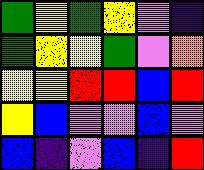[["green", "yellow", "green", "yellow", "violet", "indigo"], ["green", "yellow", "yellow", "green", "violet", "orange"], ["yellow", "yellow", "red", "red", "blue", "red"], ["yellow", "blue", "violet", "violet", "blue", "violet"], ["blue", "indigo", "violet", "blue", "indigo", "red"]]